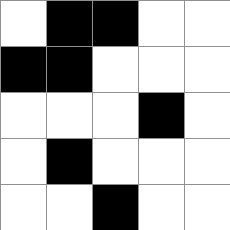[["white", "black", "black", "white", "white"], ["black", "black", "white", "white", "white"], ["white", "white", "white", "black", "white"], ["white", "black", "white", "white", "white"], ["white", "white", "black", "white", "white"]]